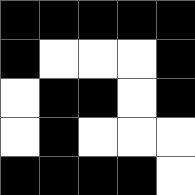[["black", "black", "black", "black", "black"], ["black", "white", "white", "white", "black"], ["white", "black", "black", "white", "black"], ["white", "black", "white", "white", "white"], ["black", "black", "black", "black", "white"]]